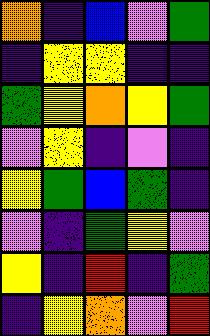[["orange", "indigo", "blue", "violet", "green"], ["indigo", "yellow", "yellow", "indigo", "indigo"], ["green", "yellow", "orange", "yellow", "green"], ["violet", "yellow", "indigo", "violet", "indigo"], ["yellow", "green", "blue", "green", "indigo"], ["violet", "indigo", "green", "yellow", "violet"], ["yellow", "indigo", "red", "indigo", "green"], ["indigo", "yellow", "orange", "violet", "red"]]